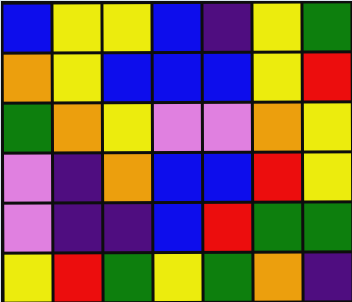[["blue", "yellow", "yellow", "blue", "indigo", "yellow", "green"], ["orange", "yellow", "blue", "blue", "blue", "yellow", "red"], ["green", "orange", "yellow", "violet", "violet", "orange", "yellow"], ["violet", "indigo", "orange", "blue", "blue", "red", "yellow"], ["violet", "indigo", "indigo", "blue", "red", "green", "green"], ["yellow", "red", "green", "yellow", "green", "orange", "indigo"]]